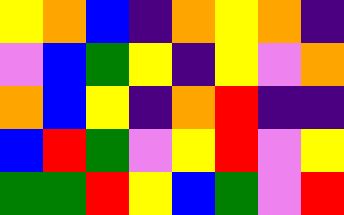[["yellow", "orange", "blue", "indigo", "orange", "yellow", "orange", "indigo"], ["violet", "blue", "green", "yellow", "indigo", "yellow", "violet", "orange"], ["orange", "blue", "yellow", "indigo", "orange", "red", "indigo", "indigo"], ["blue", "red", "green", "violet", "yellow", "red", "violet", "yellow"], ["green", "green", "red", "yellow", "blue", "green", "violet", "red"]]